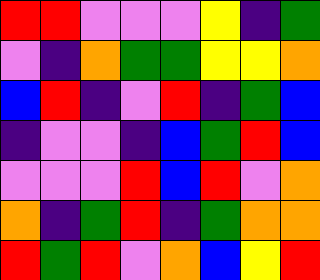[["red", "red", "violet", "violet", "violet", "yellow", "indigo", "green"], ["violet", "indigo", "orange", "green", "green", "yellow", "yellow", "orange"], ["blue", "red", "indigo", "violet", "red", "indigo", "green", "blue"], ["indigo", "violet", "violet", "indigo", "blue", "green", "red", "blue"], ["violet", "violet", "violet", "red", "blue", "red", "violet", "orange"], ["orange", "indigo", "green", "red", "indigo", "green", "orange", "orange"], ["red", "green", "red", "violet", "orange", "blue", "yellow", "red"]]